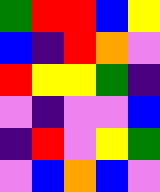[["green", "red", "red", "blue", "yellow"], ["blue", "indigo", "red", "orange", "violet"], ["red", "yellow", "yellow", "green", "indigo"], ["violet", "indigo", "violet", "violet", "blue"], ["indigo", "red", "violet", "yellow", "green"], ["violet", "blue", "orange", "blue", "violet"]]